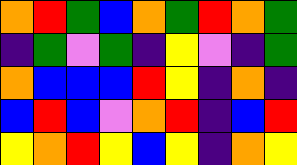[["orange", "red", "green", "blue", "orange", "green", "red", "orange", "green"], ["indigo", "green", "violet", "green", "indigo", "yellow", "violet", "indigo", "green"], ["orange", "blue", "blue", "blue", "red", "yellow", "indigo", "orange", "indigo"], ["blue", "red", "blue", "violet", "orange", "red", "indigo", "blue", "red"], ["yellow", "orange", "red", "yellow", "blue", "yellow", "indigo", "orange", "yellow"]]